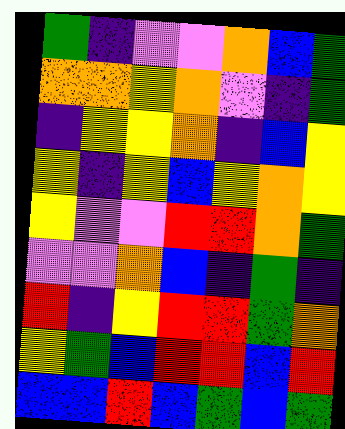[["green", "indigo", "violet", "violet", "orange", "blue", "green"], ["orange", "orange", "yellow", "orange", "violet", "indigo", "green"], ["indigo", "yellow", "yellow", "orange", "indigo", "blue", "yellow"], ["yellow", "indigo", "yellow", "blue", "yellow", "orange", "yellow"], ["yellow", "violet", "violet", "red", "red", "orange", "green"], ["violet", "violet", "orange", "blue", "indigo", "green", "indigo"], ["red", "indigo", "yellow", "red", "red", "green", "orange"], ["yellow", "green", "blue", "red", "red", "blue", "red"], ["blue", "blue", "red", "blue", "green", "blue", "green"]]